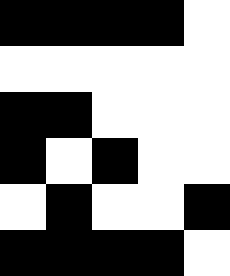[["black", "black", "black", "black", "white"], ["white", "white", "white", "white", "white"], ["black", "black", "white", "white", "white"], ["black", "white", "black", "white", "white"], ["white", "black", "white", "white", "black"], ["black", "black", "black", "black", "white"]]